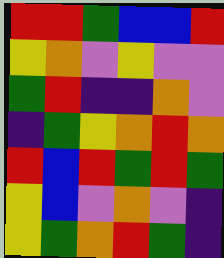[["red", "red", "green", "blue", "blue", "red"], ["yellow", "orange", "violet", "yellow", "violet", "violet"], ["green", "red", "indigo", "indigo", "orange", "violet"], ["indigo", "green", "yellow", "orange", "red", "orange"], ["red", "blue", "red", "green", "red", "green"], ["yellow", "blue", "violet", "orange", "violet", "indigo"], ["yellow", "green", "orange", "red", "green", "indigo"]]